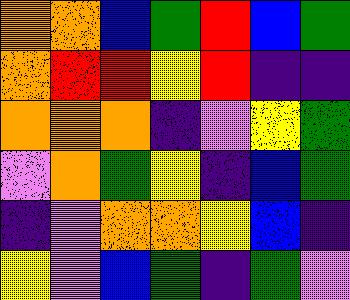[["orange", "orange", "blue", "green", "red", "blue", "green"], ["orange", "red", "red", "yellow", "red", "indigo", "indigo"], ["orange", "orange", "orange", "indigo", "violet", "yellow", "green"], ["violet", "orange", "green", "yellow", "indigo", "blue", "green"], ["indigo", "violet", "orange", "orange", "yellow", "blue", "indigo"], ["yellow", "violet", "blue", "green", "indigo", "green", "violet"]]